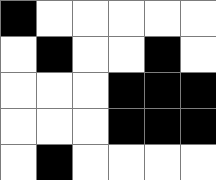[["black", "white", "white", "white", "white", "white"], ["white", "black", "white", "white", "black", "white"], ["white", "white", "white", "black", "black", "black"], ["white", "white", "white", "black", "black", "black"], ["white", "black", "white", "white", "white", "white"]]